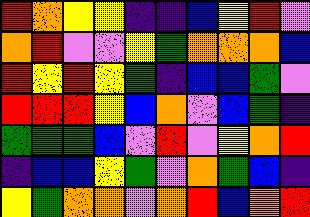[["red", "orange", "yellow", "yellow", "indigo", "indigo", "blue", "yellow", "red", "violet"], ["orange", "red", "violet", "violet", "yellow", "green", "orange", "orange", "orange", "blue"], ["red", "yellow", "red", "yellow", "green", "indigo", "blue", "blue", "green", "violet"], ["red", "red", "red", "yellow", "blue", "orange", "violet", "blue", "green", "indigo"], ["green", "green", "green", "blue", "violet", "red", "violet", "yellow", "orange", "red"], ["indigo", "blue", "blue", "yellow", "green", "violet", "orange", "green", "blue", "indigo"], ["yellow", "green", "orange", "orange", "violet", "orange", "red", "blue", "orange", "red"]]